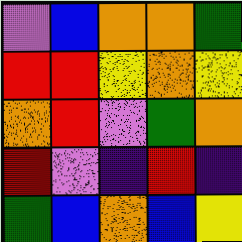[["violet", "blue", "orange", "orange", "green"], ["red", "red", "yellow", "orange", "yellow"], ["orange", "red", "violet", "green", "orange"], ["red", "violet", "indigo", "red", "indigo"], ["green", "blue", "orange", "blue", "yellow"]]